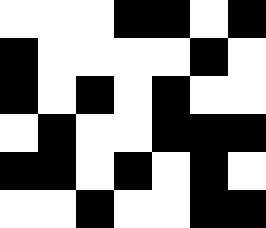[["white", "white", "white", "black", "black", "white", "black"], ["black", "white", "white", "white", "white", "black", "white"], ["black", "white", "black", "white", "black", "white", "white"], ["white", "black", "white", "white", "black", "black", "black"], ["black", "black", "white", "black", "white", "black", "white"], ["white", "white", "black", "white", "white", "black", "black"]]